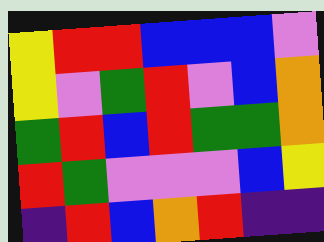[["yellow", "red", "red", "blue", "blue", "blue", "violet"], ["yellow", "violet", "green", "red", "violet", "blue", "orange"], ["green", "red", "blue", "red", "green", "green", "orange"], ["red", "green", "violet", "violet", "violet", "blue", "yellow"], ["indigo", "red", "blue", "orange", "red", "indigo", "indigo"]]